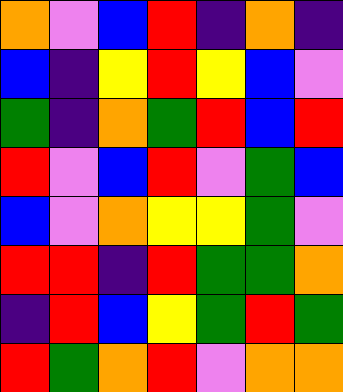[["orange", "violet", "blue", "red", "indigo", "orange", "indigo"], ["blue", "indigo", "yellow", "red", "yellow", "blue", "violet"], ["green", "indigo", "orange", "green", "red", "blue", "red"], ["red", "violet", "blue", "red", "violet", "green", "blue"], ["blue", "violet", "orange", "yellow", "yellow", "green", "violet"], ["red", "red", "indigo", "red", "green", "green", "orange"], ["indigo", "red", "blue", "yellow", "green", "red", "green"], ["red", "green", "orange", "red", "violet", "orange", "orange"]]